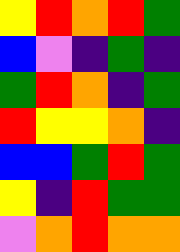[["yellow", "red", "orange", "red", "green"], ["blue", "violet", "indigo", "green", "indigo"], ["green", "red", "orange", "indigo", "green"], ["red", "yellow", "yellow", "orange", "indigo"], ["blue", "blue", "green", "red", "green"], ["yellow", "indigo", "red", "green", "green"], ["violet", "orange", "red", "orange", "orange"]]